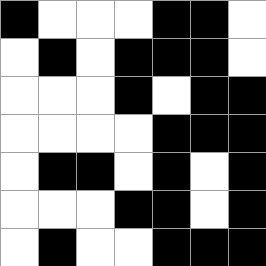[["black", "white", "white", "white", "black", "black", "white"], ["white", "black", "white", "black", "black", "black", "white"], ["white", "white", "white", "black", "white", "black", "black"], ["white", "white", "white", "white", "black", "black", "black"], ["white", "black", "black", "white", "black", "white", "black"], ["white", "white", "white", "black", "black", "white", "black"], ["white", "black", "white", "white", "black", "black", "black"]]